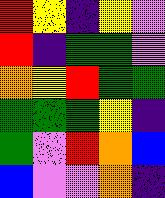[["red", "yellow", "indigo", "yellow", "violet"], ["red", "indigo", "green", "green", "violet"], ["orange", "yellow", "red", "green", "green"], ["green", "green", "green", "yellow", "indigo"], ["green", "violet", "red", "orange", "blue"], ["blue", "violet", "violet", "orange", "indigo"]]